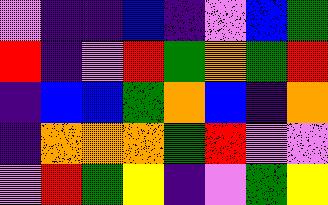[["violet", "indigo", "indigo", "blue", "indigo", "violet", "blue", "green"], ["red", "indigo", "violet", "red", "green", "orange", "green", "red"], ["indigo", "blue", "blue", "green", "orange", "blue", "indigo", "orange"], ["indigo", "orange", "orange", "orange", "green", "red", "violet", "violet"], ["violet", "red", "green", "yellow", "indigo", "violet", "green", "yellow"]]